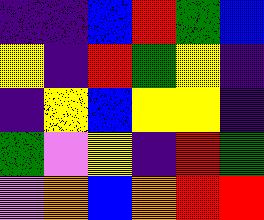[["indigo", "indigo", "blue", "red", "green", "blue"], ["yellow", "indigo", "red", "green", "yellow", "indigo"], ["indigo", "yellow", "blue", "yellow", "yellow", "indigo"], ["green", "violet", "yellow", "indigo", "red", "green"], ["violet", "orange", "blue", "orange", "red", "red"]]